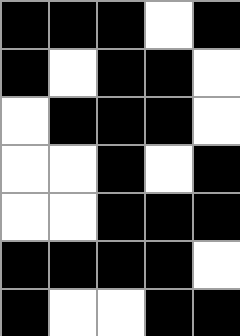[["black", "black", "black", "white", "black"], ["black", "white", "black", "black", "white"], ["white", "black", "black", "black", "white"], ["white", "white", "black", "white", "black"], ["white", "white", "black", "black", "black"], ["black", "black", "black", "black", "white"], ["black", "white", "white", "black", "black"]]